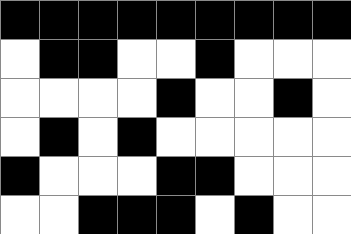[["black", "black", "black", "black", "black", "black", "black", "black", "black"], ["white", "black", "black", "white", "white", "black", "white", "white", "white"], ["white", "white", "white", "white", "black", "white", "white", "black", "white"], ["white", "black", "white", "black", "white", "white", "white", "white", "white"], ["black", "white", "white", "white", "black", "black", "white", "white", "white"], ["white", "white", "black", "black", "black", "white", "black", "white", "white"]]